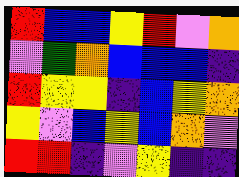[["red", "blue", "blue", "yellow", "red", "violet", "orange"], ["violet", "green", "orange", "blue", "blue", "blue", "indigo"], ["red", "yellow", "yellow", "indigo", "blue", "yellow", "orange"], ["yellow", "violet", "blue", "yellow", "blue", "orange", "violet"], ["red", "red", "indigo", "violet", "yellow", "indigo", "indigo"]]